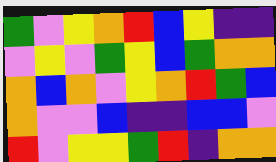[["green", "violet", "yellow", "orange", "red", "blue", "yellow", "indigo", "indigo"], ["violet", "yellow", "violet", "green", "yellow", "blue", "green", "orange", "orange"], ["orange", "blue", "orange", "violet", "yellow", "orange", "red", "green", "blue"], ["orange", "violet", "violet", "blue", "indigo", "indigo", "blue", "blue", "violet"], ["red", "violet", "yellow", "yellow", "green", "red", "indigo", "orange", "orange"]]